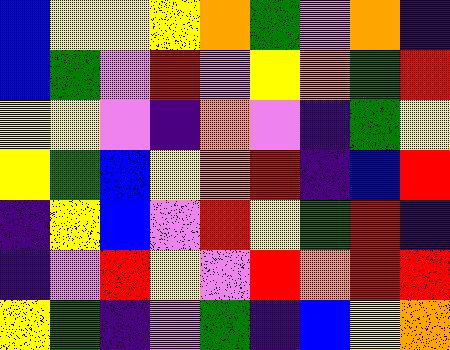[["blue", "yellow", "yellow", "yellow", "orange", "green", "violet", "orange", "indigo"], ["blue", "green", "violet", "red", "violet", "yellow", "orange", "green", "red"], ["yellow", "yellow", "violet", "indigo", "orange", "violet", "indigo", "green", "yellow"], ["yellow", "green", "blue", "yellow", "orange", "red", "indigo", "blue", "red"], ["indigo", "yellow", "blue", "violet", "red", "yellow", "green", "red", "indigo"], ["indigo", "violet", "red", "yellow", "violet", "red", "orange", "red", "red"], ["yellow", "green", "indigo", "violet", "green", "indigo", "blue", "yellow", "orange"]]